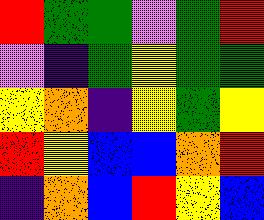[["red", "green", "green", "violet", "green", "red"], ["violet", "indigo", "green", "yellow", "green", "green"], ["yellow", "orange", "indigo", "yellow", "green", "yellow"], ["red", "yellow", "blue", "blue", "orange", "red"], ["indigo", "orange", "blue", "red", "yellow", "blue"]]